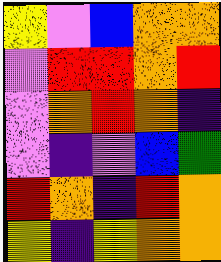[["yellow", "violet", "blue", "orange", "orange"], ["violet", "red", "red", "orange", "red"], ["violet", "orange", "red", "orange", "indigo"], ["violet", "indigo", "violet", "blue", "green"], ["red", "orange", "indigo", "red", "orange"], ["yellow", "indigo", "yellow", "orange", "orange"]]